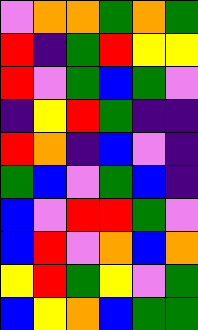[["violet", "orange", "orange", "green", "orange", "green"], ["red", "indigo", "green", "red", "yellow", "yellow"], ["red", "violet", "green", "blue", "green", "violet"], ["indigo", "yellow", "red", "green", "indigo", "indigo"], ["red", "orange", "indigo", "blue", "violet", "indigo"], ["green", "blue", "violet", "green", "blue", "indigo"], ["blue", "violet", "red", "red", "green", "violet"], ["blue", "red", "violet", "orange", "blue", "orange"], ["yellow", "red", "green", "yellow", "violet", "green"], ["blue", "yellow", "orange", "blue", "green", "green"]]